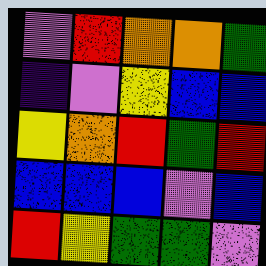[["violet", "red", "orange", "orange", "green"], ["indigo", "violet", "yellow", "blue", "blue"], ["yellow", "orange", "red", "green", "red"], ["blue", "blue", "blue", "violet", "blue"], ["red", "yellow", "green", "green", "violet"]]